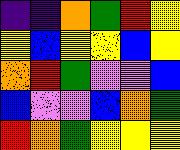[["indigo", "indigo", "orange", "green", "red", "yellow"], ["yellow", "blue", "yellow", "yellow", "blue", "yellow"], ["orange", "red", "green", "violet", "violet", "blue"], ["blue", "violet", "violet", "blue", "orange", "green"], ["red", "orange", "green", "yellow", "yellow", "yellow"]]